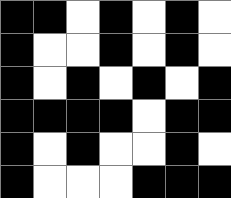[["black", "black", "white", "black", "white", "black", "white"], ["black", "white", "white", "black", "white", "black", "white"], ["black", "white", "black", "white", "black", "white", "black"], ["black", "black", "black", "black", "white", "black", "black"], ["black", "white", "black", "white", "white", "black", "white"], ["black", "white", "white", "white", "black", "black", "black"]]